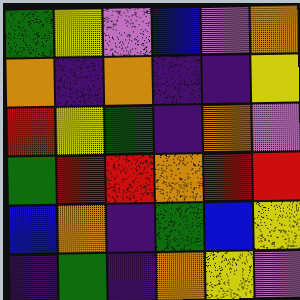[["green", "yellow", "violet", "blue", "violet", "orange"], ["orange", "indigo", "orange", "indigo", "indigo", "yellow"], ["red", "yellow", "green", "indigo", "orange", "violet"], ["green", "red", "red", "orange", "red", "red"], ["blue", "orange", "indigo", "green", "blue", "yellow"], ["indigo", "green", "indigo", "orange", "yellow", "violet"]]